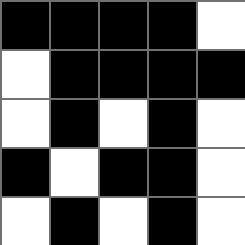[["black", "black", "black", "black", "white"], ["white", "black", "black", "black", "black"], ["white", "black", "white", "black", "white"], ["black", "white", "black", "black", "white"], ["white", "black", "white", "black", "white"]]